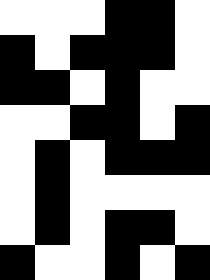[["white", "white", "white", "black", "black", "white"], ["black", "white", "black", "black", "black", "white"], ["black", "black", "white", "black", "white", "white"], ["white", "white", "black", "black", "white", "black"], ["white", "black", "white", "black", "black", "black"], ["white", "black", "white", "white", "white", "white"], ["white", "black", "white", "black", "black", "white"], ["black", "white", "white", "black", "white", "black"]]